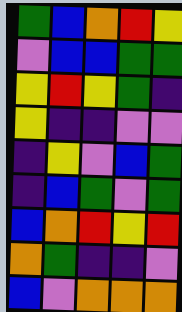[["green", "blue", "orange", "red", "yellow"], ["violet", "blue", "blue", "green", "green"], ["yellow", "red", "yellow", "green", "indigo"], ["yellow", "indigo", "indigo", "violet", "violet"], ["indigo", "yellow", "violet", "blue", "green"], ["indigo", "blue", "green", "violet", "green"], ["blue", "orange", "red", "yellow", "red"], ["orange", "green", "indigo", "indigo", "violet"], ["blue", "violet", "orange", "orange", "orange"]]